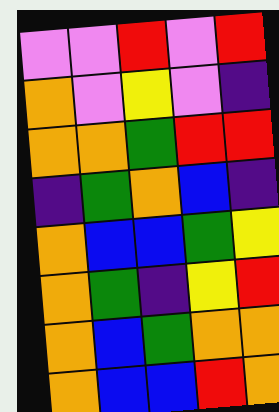[["violet", "violet", "red", "violet", "red"], ["orange", "violet", "yellow", "violet", "indigo"], ["orange", "orange", "green", "red", "red"], ["indigo", "green", "orange", "blue", "indigo"], ["orange", "blue", "blue", "green", "yellow"], ["orange", "green", "indigo", "yellow", "red"], ["orange", "blue", "green", "orange", "orange"], ["orange", "blue", "blue", "red", "orange"]]